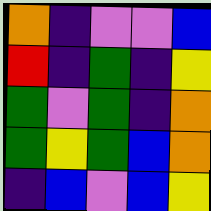[["orange", "indigo", "violet", "violet", "blue"], ["red", "indigo", "green", "indigo", "yellow"], ["green", "violet", "green", "indigo", "orange"], ["green", "yellow", "green", "blue", "orange"], ["indigo", "blue", "violet", "blue", "yellow"]]